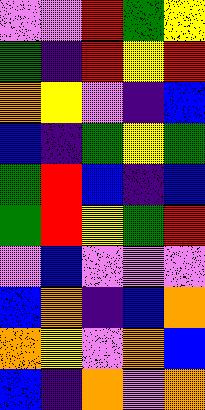[["violet", "violet", "red", "green", "yellow"], ["green", "indigo", "red", "yellow", "red"], ["orange", "yellow", "violet", "indigo", "blue"], ["blue", "indigo", "green", "yellow", "green"], ["green", "red", "blue", "indigo", "blue"], ["green", "red", "yellow", "green", "red"], ["violet", "blue", "violet", "violet", "violet"], ["blue", "orange", "indigo", "blue", "orange"], ["orange", "yellow", "violet", "orange", "blue"], ["blue", "indigo", "orange", "violet", "orange"]]